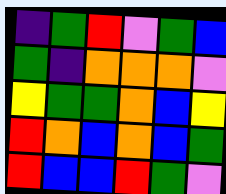[["indigo", "green", "red", "violet", "green", "blue"], ["green", "indigo", "orange", "orange", "orange", "violet"], ["yellow", "green", "green", "orange", "blue", "yellow"], ["red", "orange", "blue", "orange", "blue", "green"], ["red", "blue", "blue", "red", "green", "violet"]]